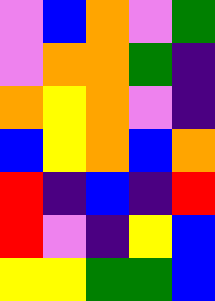[["violet", "blue", "orange", "violet", "green"], ["violet", "orange", "orange", "green", "indigo"], ["orange", "yellow", "orange", "violet", "indigo"], ["blue", "yellow", "orange", "blue", "orange"], ["red", "indigo", "blue", "indigo", "red"], ["red", "violet", "indigo", "yellow", "blue"], ["yellow", "yellow", "green", "green", "blue"]]